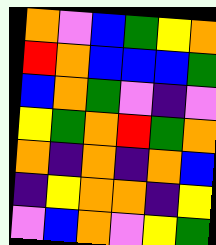[["orange", "violet", "blue", "green", "yellow", "orange"], ["red", "orange", "blue", "blue", "blue", "green"], ["blue", "orange", "green", "violet", "indigo", "violet"], ["yellow", "green", "orange", "red", "green", "orange"], ["orange", "indigo", "orange", "indigo", "orange", "blue"], ["indigo", "yellow", "orange", "orange", "indigo", "yellow"], ["violet", "blue", "orange", "violet", "yellow", "green"]]